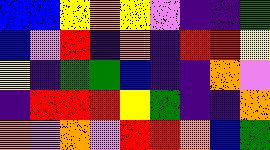[["blue", "blue", "yellow", "orange", "yellow", "violet", "indigo", "indigo", "green"], ["blue", "violet", "red", "indigo", "orange", "indigo", "red", "red", "yellow"], ["yellow", "indigo", "green", "green", "blue", "indigo", "indigo", "orange", "violet"], ["indigo", "red", "red", "red", "yellow", "green", "indigo", "indigo", "orange"], ["orange", "violet", "orange", "violet", "red", "red", "orange", "blue", "green"]]